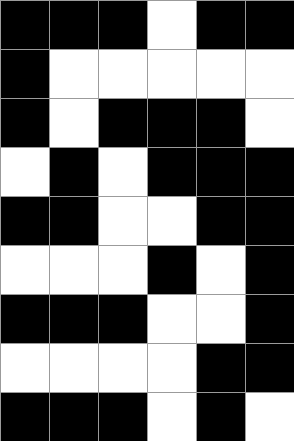[["black", "black", "black", "white", "black", "black"], ["black", "white", "white", "white", "white", "white"], ["black", "white", "black", "black", "black", "white"], ["white", "black", "white", "black", "black", "black"], ["black", "black", "white", "white", "black", "black"], ["white", "white", "white", "black", "white", "black"], ["black", "black", "black", "white", "white", "black"], ["white", "white", "white", "white", "black", "black"], ["black", "black", "black", "white", "black", "white"]]